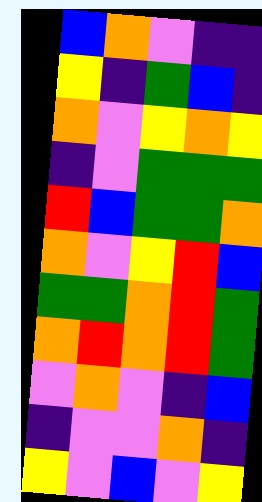[["blue", "orange", "violet", "indigo", "indigo"], ["yellow", "indigo", "green", "blue", "indigo"], ["orange", "violet", "yellow", "orange", "yellow"], ["indigo", "violet", "green", "green", "green"], ["red", "blue", "green", "green", "orange"], ["orange", "violet", "yellow", "red", "blue"], ["green", "green", "orange", "red", "green"], ["orange", "red", "orange", "red", "green"], ["violet", "orange", "violet", "indigo", "blue"], ["indigo", "violet", "violet", "orange", "indigo"], ["yellow", "violet", "blue", "violet", "yellow"]]